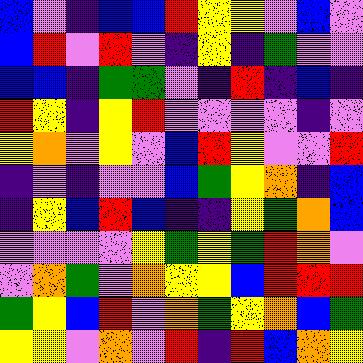[["blue", "violet", "indigo", "blue", "blue", "red", "yellow", "yellow", "violet", "blue", "violet"], ["blue", "red", "violet", "red", "violet", "indigo", "yellow", "indigo", "green", "violet", "violet"], ["blue", "blue", "indigo", "green", "green", "violet", "indigo", "red", "indigo", "blue", "indigo"], ["red", "yellow", "indigo", "yellow", "red", "violet", "violet", "violet", "violet", "indigo", "violet"], ["yellow", "orange", "violet", "yellow", "violet", "blue", "red", "yellow", "violet", "violet", "red"], ["indigo", "violet", "indigo", "violet", "violet", "blue", "green", "yellow", "orange", "indigo", "blue"], ["indigo", "yellow", "blue", "red", "blue", "indigo", "indigo", "yellow", "green", "orange", "blue"], ["violet", "violet", "violet", "violet", "yellow", "green", "yellow", "green", "red", "orange", "violet"], ["violet", "orange", "green", "violet", "orange", "yellow", "yellow", "blue", "red", "red", "red"], ["green", "yellow", "blue", "red", "violet", "orange", "green", "yellow", "orange", "blue", "green"], ["yellow", "yellow", "violet", "orange", "violet", "red", "indigo", "red", "blue", "orange", "yellow"]]